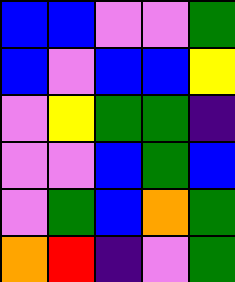[["blue", "blue", "violet", "violet", "green"], ["blue", "violet", "blue", "blue", "yellow"], ["violet", "yellow", "green", "green", "indigo"], ["violet", "violet", "blue", "green", "blue"], ["violet", "green", "blue", "orange", "green"], ["orange", "red", "indigo", "violet", "green"]]